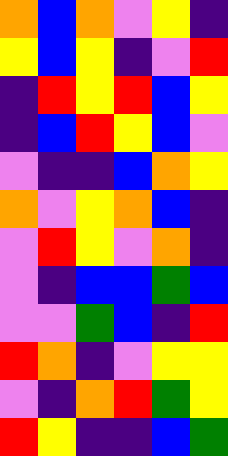[["orange", "blue", "orange", "violet", "yellow", "indigo"], ["yellow", "blue", "yellow", "indigo", "violet", "red"], ["indigo", "red", "yellow", "red", "blue", "yellow"], ["indigo", "blue", "red", "yellow", "blue", "violet"], ["violet", "indigo", "indigo", "blue", "orange", "yellow"], ["orange", "violet", "yellow", "orange", "blue", "indigo"], ["violet", "red", "yellow", "violet", "orange", "indigo"], ["violet", "indigo", "blue", "blue", "green", "blue"], ["violet", "violet", "green", "blue", "indigo", "red"], ["red", "orange", "indigo", "violet", "yellow", "yellow"], ["violet", "indigo", "orange", "red", "green", "yellow"], ["red", "yellow", "indigo", "indigo", "blue", "green"]]